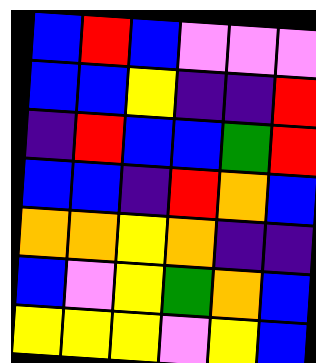[["blue", "red", "blue", "violet", "violet", "violet"], ["blue", "blue", "yellow", "indigo", "indigo", "red"], ["indigo", "red", "blue", "blue", "green", "red"], ["blue", "blue", "indigo", "red", "orange", "blue"], ["orange", "orange", "yellow", "orange", "indigo", "indigo"], ["blue", "violet", "yellow", "green", "orange", "blue"], ["yellow", "yellow", "yellow", "violet", "yellow", "blue"]]